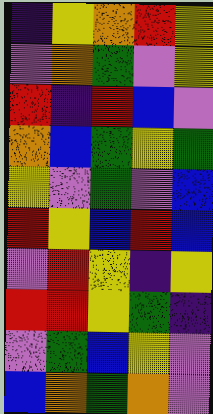[["indigo", "yellow", "orange", "red", "yellow"], ["violet", "orange", "green", "violet", "yellow"], ["red", "indigo", "red", "blue", "violet"], ["orange", "blue", "green", "yellow", "green"], ["yellow", "violet", "green", "violet", "blue"], ["red", "yellow", "blue", "red", "blue"], ["violet", "red", "yellow", "indigo", "yellow"], ["red", "red", "yellow", "green", "indigo"], ["violet", "green", "blue", "yellow", "violet"], ["blue", "orange", "green", "orange", "violet"]]